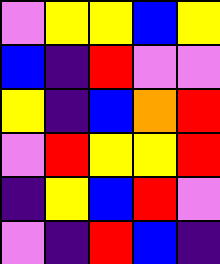[["violet", "yellow", "yellow", "blue", "yellow"], ["blue", "indigo", "red", "violet", "violet"], ["yellow", "indigo", "blue", "orange", "red"], ["violet", "red", "yellow", "yellow", "red"], ["indigo", "yellow", "blue", "red", "violet"], ["violet", "indigo", "red", "blue", "indigo"]]